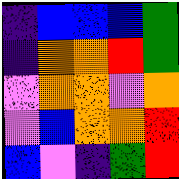[["indigo", "blue", "blue", "blue", "green"], ["indigo", "orange", "orange", "red", "green"], ["violet", "orange", "orange", "violet", "orange"], ["violet", "blue", "orange", "orange", "red"], ["blue", "violet", "indigo", "green", "red"]]